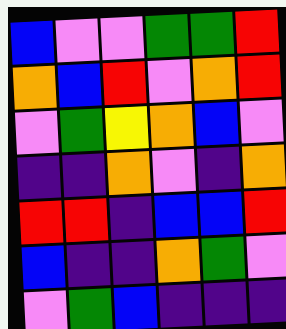[["blue", "violet", "violet", "green", "green", "red"], ["orange", "blue", "red", "violet", "orange", "red"], ["violet", "green", "yellow", "orange", "blue", "violet"], ["indigo", "indigo", "orange", "violet", "indigo", "orange"], ["red", "red", "indigo", "blue", "blue", "red"], ["blue", "indigo", "indigo", "orange", "green", "violet"], ["violet", "green", "blue", "indigo", "indigo", "indigo"]]